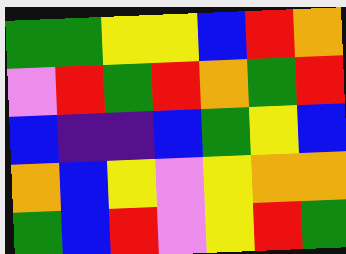[["green", "green", "yellow", "yellow", "blue", "red", "orange"], ["violet", "red", "green", "red", "orange", "green", "red"], ["blue", "indigo", "indigo", "blue", "green", "yellow", "blue"], ["orange", "blue", "yellow", "violet", "yellow", "orange", "orange"], ["green", "blue", "red", "violet", "yellow", "red", "green"]]